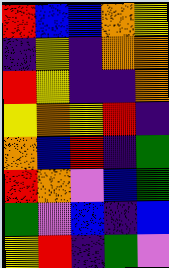[["red", "blue", "blue", "orange", "yellow"], ["indigo", "yellow", "indigo", "orange", "orange"], ["red", "yellow", "indigo", "indigo", "orange"], ["yellow", "orange", "yellow", "red", "indigo"], ["orange", "blue", "red", "indigo", "green"], ["red", "orange", "violet", "blue", "green"], ["green", "violet", "blue", "indigo", "blue"], ["yellow", "red", "indigo", "green", "violet"]]